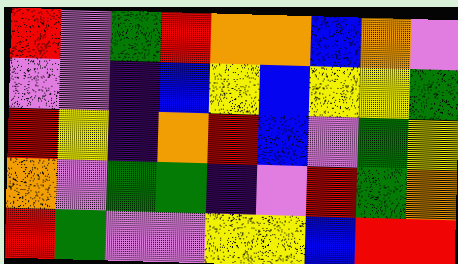[["red", "violet", "green", "red", "orange", "orange", "blue", "orange", "violet"], ["violet", "violet", "indigo", "blue", "yellow", "blue", "yellow", "yellow", "green"], ["red", "yellow", "indigo", "orange", "red", "blue", "violet", "green", "yellow"], ["orange", "violet", "green", "green", "indigo", "violet", "red", "green", "orange"], ["red", "green", "violet", "violet", "yellow", "yellow", "blue", "red", "red"]]